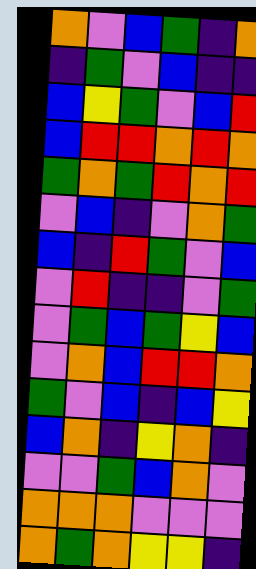[["orange", "violet", "blue", "green", "indigo", "orange"], ["indigo", "green", "violet", "blue", "indigo", "indigo"], ["blue", "yellow", "green", "violet", "blue", "red"], ["blue", "red", "red", "orange", "red", "orange"], ["green", "orange", "green", "red", "orange", "red"], ["violet", "blue", "indigo", "violet", "orange", "green"], ["blue", "indigo", "red", "green", "violet", "blue"], ["violet", "red", "indigo", "indigo", "violet", "green"], ["violet", "green", "blue", "green", "yellow", "blue"], ["violet", "orange", "blue", "red", "red", "orange"], ["green", "violet", "blue", "indigo", "blue", "yellow"], ["blue", "orange", "indigo", "yellow", "orange", "indigo"], ["violet", "violet", "green", "blue", "orange", "violet"], ["orange", "orange", "orange", "violet", "violet", "violet"], ["orange", "green", "orange", "yellow", "yellow", "indigo"]]